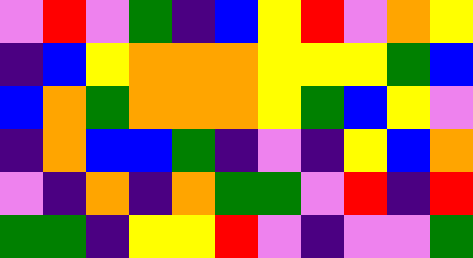[["violet", "red", "violet", "green", "indigo", "blue", "yellow", "red", "violet", "orange", "yellow"], ["indigo", "blue", "yellow", "orange", "orange", "orange", "yellow", "yellow", "yellow", "green", "blue"], ["blue", "orange", "green", "orange", "orange", "orange", "yellow", "green", "blue", "yellow", "violet"], ["indigo", "orange", "blue", "blue", "green", "indigo", "violet", "indigo", "yellow", "blue", "orange"], ["violet", "indigo", "orange", "indigo", "orange", "green", "green", "violet", "red", "indigo", "red"], ["green", "green", "indigo", "yellow", "yellow", "red", "violet", "indigo", "violet", "violet", "green"]]